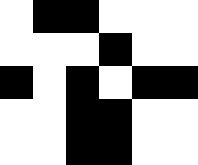[["white", "black", "black", "white", "white", "white"], ["white", "white", "white", "black", "white", "white"], ["black", "white", "black", "white", "black", "black"], ["white", "white", "black", "black", "white", "white"], ["white", "white", "black", "black", "white", "white"]]